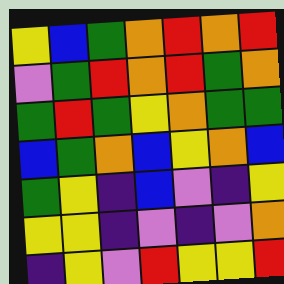[["yellow", "blue", "green", "orange", "red", "orange", "red"], ["violet", "green", "red", "orange", "red", "green", "orange"], ["green", "red", "green", "yellow", "orange", "green", "green"], ["blue", "green", "orange", "blue", "yellow", "orange", "blue"], ["green", "yellow", "indigo", "blue", "violet", "indigo", "yellow"], ["yellow", "yellow", "indigo", "violet", "indigo", "violet", "orange"], ["indigo", "yellow", "violet", "red", "yellow", "yellow", "red"]]